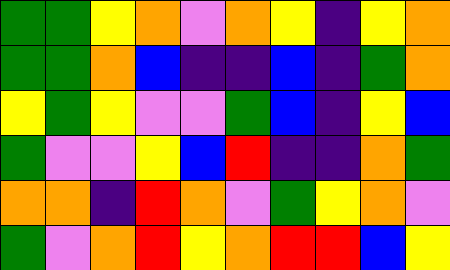[["green", "green", "yellow", "orange", "violet", "orange", "yellow", "indigo", "yellow", "orange"], ["green", "green", "orange", "blue", "indigo", "indigo", "blue", "indigo", "green", "orange"], ["yellow", "green", "yellow", "violet", "violet", "green", "blue", "indigo", "yellow", "blue"], ["green", "violet", "violet", "yellow", "blue", "red", "indigo", "indigo", "orange", "green"], ["orange", "orange", "indigo", "red", "orange", "violet", "green", "yellow", "orange", "violet"], ["green", "violet", "orange", "red", "yellow", "orange", "red", "red", "blue", "yellow"]]